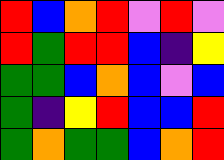[["red", "blue", "orange", "red", "violet", "red", "violet"], ["red", "green", "red", "red", "blue", "indigo", "yellow"], ["green", "green", "blue", "orange", "blue", "violet", "blue"], ["green", "indigo", "yellow", "red", "blue", "blue", "red"], ["green", "orange", "green", "green", "blue", "orange", "red"]]